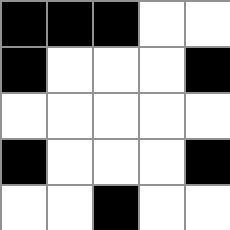[["black", "black", "black", "white", "white"], ["black", "white", "white", "white", "black"], ["white", "white", "white", "white", "white"], ["black", "white", "white", "white", "black"], ["white", "white", "black", "white", "white"]]